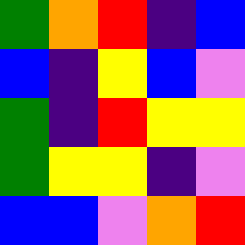[["green", "orange", "red", "indigo", "blue"], ["blue", "indigo", "yellow", "blue", "violet"], ["green", "indigo", "red", "yellow", "yellow"], ["green", "yellow", "yellow", "indigo", "violet"], ["blue", "blue", "violet", "orange", "red"]]